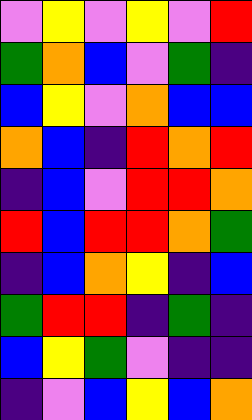[["violet", "yellow", "violet", "yellow", "violet", "red"], ["green", "orange", "blue", "violet", "green", "indigo"], ["blue", "yellow", "violet", "orange", "blue", "blue"], ["orange", "blue", "indigo", "red", "orange", "red"], ["indigo", "blue", "violet", "red", "red", "orange"], ["red", "blue", "red", "red", "orange", "green"], ["indigo", "blue", "orange", "yellow", "indigo", "blue"], ["green", "red", "red", "indigo", "green", "indigo"], ["blue", "yellow", "green", "violet", "indigo", "indigo"], ["indigo", "violet", "blue", "yellow", "blue", "orange"]]